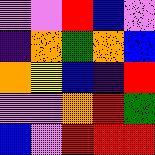[["violet", "violet", "red", "blue", "violet"], ["indigo", "orange", "green", "orange", "blue"], ["orange", "yellow", "blue", "indigo", "red"], ["violet", "violet", "orange", "red", "green"], ["blue", "violet", "red", "red", "red"]]